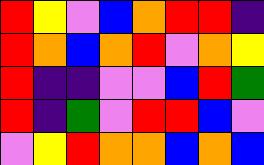[["red", "yellow", "violet", "blue", "orange", "red", "red", "indigo"], ["red", "orange", "blue", "orange", "red", "violet", "orange", "yellow"], ["red", "indigo", "indigo", "violet", "violet", "blue", "red", "green"], ["red", "indigo", "green", "violet", "red", "red", "blue", "violet"], ["violet", "yellow", "red", "orange", "orange", "blue", "orange", "blue"]]